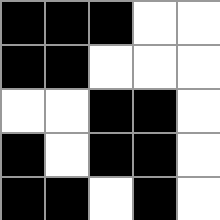[["black", "black", "black", "white", "white"], ["black", "black", "white", "white", "white"], ["white", "white", "black", "black", "white"], ["black", "white", "black", "black", "white"], ["black", "black", "white", "black", "white"]]